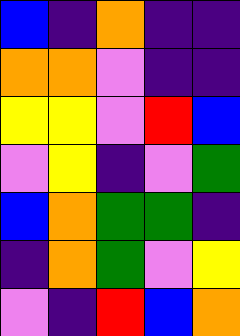[["blue", "indigo", "orange", "indigo", "indigo"], ["orange", "orange", "violet", "indigo", "indigo"], ["yellow", "yellow", "violet", "red", "blue"], ["violet", "yellow", "indigo", "violet", "green"], ["blue", "orange", "green", "green", "indigo"], ["indigo", "orange", "green", "violet", "yellow"], ["violet", "indigo", "red", "blue", "orange"]]